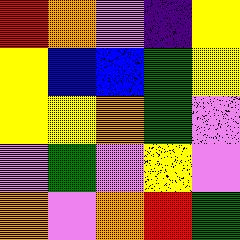[["red", "orange", "violet", "indigo", "yellow"], ["yellow", "blue", "blue", "green", "yellow"], ["yellow", "yellow", "orange", "green", "violet"], ["violet", "green", "violet", "yellow", "violet"], ["orange", "violet", "orange", "red", "green"]]